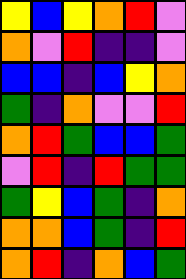[["yellow", "blue", "yellow", "orange", "red", "violet"], ["orange", "violet", "red", "indigo", "indigo", "violet"], ["blue", "blue", "indigo", "blue", "yellow", "orange"], ["green", "indigo", "orange", "violet", "violet", "red"], ["orange", "red", "green", "blue", "blue", "green"], ["violet", "red", "indigo", "red", "green", "green"], ["green", "yellow", "blue", "green", "indigo", "orange"], ["orange", "orange", "blue", "green", "indigo", "red"], ["orange", "red", "indigo", "orange", "blue", "green"]]